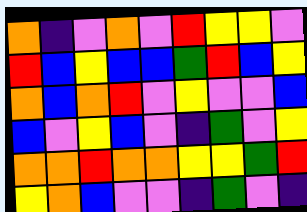[["orange", "indigo", "violet", "orange", "violet", "red", "yellow", "yellow", "violet"], ["red", "blue", "yellow", "blue", "blue", "green", "red", "blue", "yellow"], ["orange", "blue", "orange", "red", "violet", "yellow", "violet", "violet", "blue"], ["blue", "violet", "yellow", "blue", "violet", "indigo", "green", "violet", "yellow"], ["orange", "orange", "red", "orange", "orange", "yellow", "yellow", "green", "red"], ["yellow", "orange", "blue", "violet", "violet", "indigo", "green", "violet", "indigo"]]